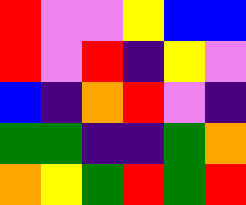[["red", "violet", "violet", "yellow", "blue", "blue"], ["red", "violet", "red", "indigo", "yellow", "violet"], ["blue", "indigo", "orange", "red", "violet", "indigo"], ["green", "green", "indigo", "indigo", "green", "orange"], ["orange", "yellow", "green", "red", "green", "red"]]